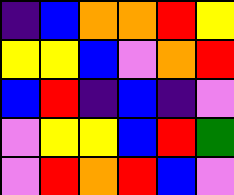[["indigo", "blue", "orange", "orange", "red", "yellow"], ["yellow", "yellow", "blue", "violet", "orange", "red"], ["blue", "red", "indigo", "blue", "indigo", "violet"], ["violet", "yellow", "yellow", "blue", "red", "green"], ["violet", "red", "orange", "red", "blue", "violet"]]